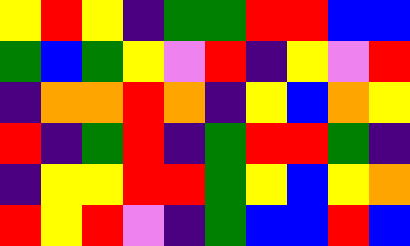[["yellow", "red", "yellow", "indigo", "green", "green", "red", "red", "blue", "blue"], ["green", "blue", "green", "yellow", "violet", "red", "indigo", "yellow", "violet", "red"], ["indigo", "orange", "orange", "red", "orange", "indigo", "yellow", "blue", "orange", "yellow"], ["red", "indigo", "green", "red", "indigo", "green", "red", "red", "green", "indigo"], ["indigo", "yellow", "yellow", "red", "red", "green", "yellow", "blue", "yellow", "orange"], ["red", "yellow", "red", "violet", "indigo", "green", "blue", "blue", "red", "blue"]]